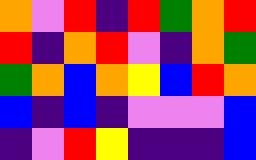[["orange", "violet", "red", "indigo", "red", "green", "orange", "red"], ["red", "indigo", "orange", "red", "violet", "indigo", "orange", "green"], ["green", "orange", "blue", "orange", "yellow", "blue", "red", "orange"], ["blue", "indigo", "blue", "indigo", "violet", "violet", "violet", "blue"], ["indigo", "violet", "red", "yellow", "indigo", "indigo", "indigo", "blue"]]